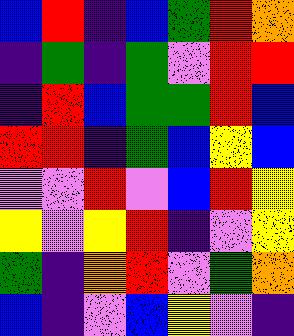[["blue", "red", "indigo", "blue", "green", "red", "orange"], ["indigo", "green", "indigo", "green", "violet", "red", "red"], ["indigo", "red", "blue", "green", "green", "red", "blue"], ["red", "red", "indigo", "green", "blue", "yellow", "blue"], ["violet", "violet", "red", "violet", "blue", "red", "yellow"], ["yellow", "violet", "yellow", "red", "indigo", "violet", "yellow"], ["green", "indigo", "orange", "red", "violet", "green", "orange"], ["blue", "indigo", "violet", "blue", "yellow", "violet", "indigo"]]